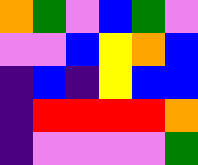[["orange", "green", "violet", "blue", "green", "violet"], ["violet", "violet", "blue", "yellow", "orange", "blue"], ["indigo", "blue", "indigo", "yellow", "blue", "blue"], ["indigo", "red", "red", "red", "red", "orange"], ["indigo", "violet", "violet", "violet", "violet", "green"]]